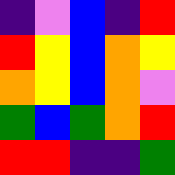[["indigo", "violet", "blue", "indigo", "red"], ["red", "yellow", "blue", "orange", "yellow"], ["orange", "yellow", "blue", "orange", "violet"], ["green", "blue", "green", "orange", "red"], ["red", "red", "indigo", "indigo", "green"]]